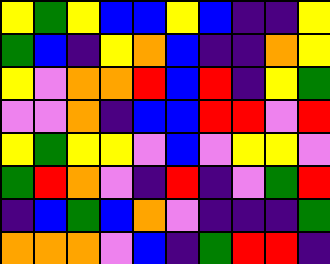[["yellow", "green", "yellow", "blue", "blue", "yellow", "blue", "indigo", "indigo", "yellow"], ["green", "blue", "indigo", "yellow", "orange", "blue", "indigo", "indigo", "orange", "yellow"], ["yellow", "violet", "orange", "orange", "red", "blue", "red", "indigo", "yellow", "green"], ["violet", "violet", "orange", "indigo", "blue", "blue", "red", "red", "violet", "red"], ["yellow", "green", "yellow", "yellow", "violet", "blue", "violet", "yellow", "yellow", "violet"], ["green", "red", "orange", "violet", "indigo", "red", "indigo", "violet", "green", "red"], ["indigo", "blue", "green", "blue", "orange", "violet", "indigo", "indigo", "indigo", "green"], ["orange", "orange", "orange", "violet", "blue", "indigo", "green", "red", "red", "indigo"]]